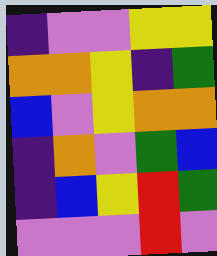[["indigo", "violet", "violet", "yellow", "yellow"], ["orange", "orange", "yellow", "indigo", "green"], ["blue", "violet", "yellow", "orange", "orange"], ["indigo", "orange", "violet", "green", "blue"], ["indigo", "blue", "yellow", "red", "green"], ["violet", "violet", "violet", "red", "violet"]]